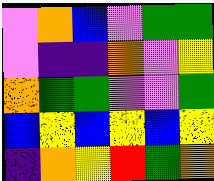[["violet", "orange", "blue", "violet", "green", "green"], ["violet", "indigo", "indigo", "orange", "violet", "yellow"], ["orange", "green", "green", "violet", "violet", "green"], ["blue", "yellow", "blue", "yellow", "blue", "yellow"], ["indigo", "orange", "yellow", "red", "green", "orange"]]